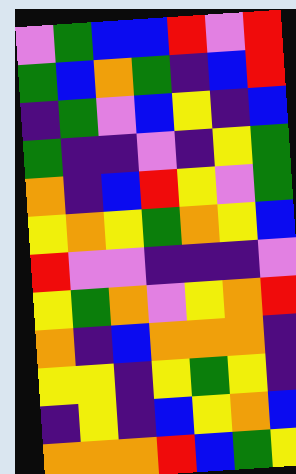[["violet", "green", "blue", "blue", "red", "violet", "red"], ["green", "blue", "orange", "green", "indigo", "blue", "red"], ["indigo", "green", "violet", "blue", "yellow", "indigo", "blue"], ["green", "indigo", "indigo", "violet", "indigo", "yellow", "green"], ["orange", "indigo", "blue", "red", "yellow", "violet", "green"], ["yellow", "orange", "yellow", "green", "orange", "yellow", "blue"], ["red", "violet", "violet", "indigo", "indigo", "indigo", "violet"], ["yellow", "green", "orange", "violet", "yellow", "orange", "red"], ["orange", "indigo", "blue", "orange", "orange", "orange", "indigo"], ["yellow", "yellow", "indigo", "yellow", "green", "yellow", "indigo"], ["indigo", "yellow", "indigo", "blue", "yellow", "orange", "blue"], ["orange", "orange", "orange", "red", "blue", "green", "yellow"]]